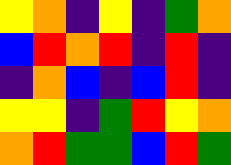[["yellow", "orange", "indigo", "yellow", "indigo", "green", "orange"], ["blue", "red", "orange", "red", "indigo", "red", "indigo"], ["indigo", "orange", "blue", "indigo", "blue", "red", "indigo"], ["yellow", "yellow", "indigo", "green", "red", "yellow", "orange"], ["orange", "red", "green", "green", "blue", "red", "green"]]